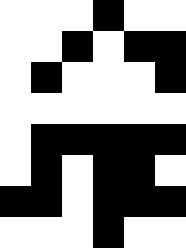[["white", "white", "white", "black", "white", "white"], ["white", "white", "black", "white", "black", "black"], ["white", "black", "white", "white", "white", "black"], ["white", "white", "white", "white", "white", "white"], ["white", "black", "black", "black", "black", "black"], ["white", "black", "white", "black", "black", "white"], ["black", "black", "white", "black", "black", "black"], ["white", "white", "white", "black", "white", "white"]]